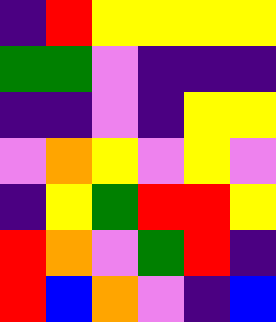[["indigo", "red", "yellow", "yellow", "yellow", "yellow"], ["green", "green", "violet", "indigo", "indigo", "indigo"], ["indigo", "indigo", "violet", "indigo", "yellow", "yellow"], ["violet", "orange", "yellow", "violet", "yellow", "violet"], ["indigo", "yellow", "green", "red", "red", "yellow"], ["red", "orange", "violet", "green", "red", "indigo"], ["red", "blue", "orange", "violet", "indigo", "blue"]]